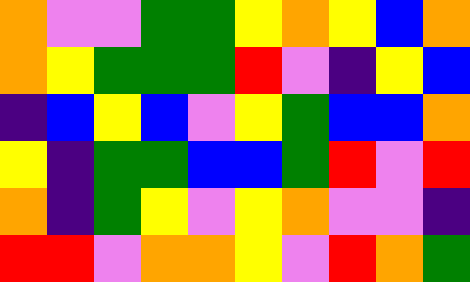[["orange", "violet", "violet", "green", "green", "yellow", "orange", "yellow", "blue", "orange"], ["orange", "yellow", "green", "green", "green", "red", "violet", "indigo", "yellow", "blue"], ["indigo", "blue", "yellow", "blue", "violet", "yellow", "green", "blue", "blue", "orange"], ["yellow", "indigo", "green", "green", "blue", "blue", "green", "red", "violet", "red"], ["orange", "indigo", "green", "yellow", "violet", "yellow", "orange", "violet", "violet", "indigo"], ["red", "red", "violet", "orange", "orange", "yellow", "violet", "red", "orange", "green"]]